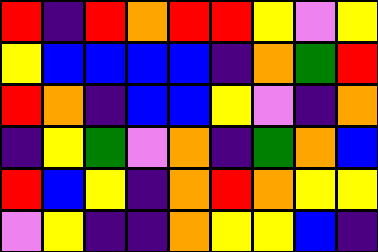[["red", "indigo", "red", "orange", "red", "red", "yellow", "violet", "yellow"], ["yellow", "blue", "blue", "blue", "blue", "indigo", "orange", "green", "red"], ["red", "orange", "indigo", "blue", "blue", "yellow", "violet", "indigo", "orange"], ["indigo", "yellow", "green", "violet", "orange", "indigo", "green", "orange", "blue"], ["red", "blue", "yellow", "indigo", "orange", "red", "orange", "yellow", "yellow"], ["violet", "yellow", "indigo", "indigo", "orange", "yellow", "yellow", "blue", "indigo"]]